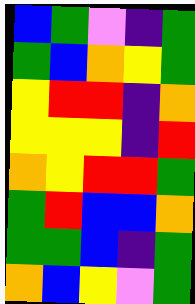[["blue", "green", "violet", "indigo", "green"], ["green", "blue", "orange", "yellow", "green"], ["yellow", "red", "red", "indigo", "orange"], ["yellow", "yellow", "yellow", "indigo", "red"], ["orange", "yellow", "red", "red", "green"], ["green", "red", "blue", "blue", "orange"], ["green", "green", "blue", "indigo", "green"], ["orange", "blue", "yellow", "violet", "green"]]